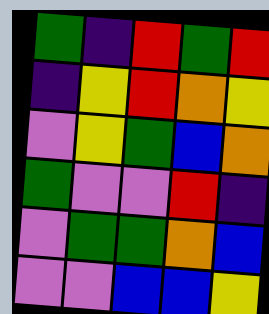[["green", "indigo", "red", "green", "red"], ["indigo", "yellow", "red", "orange", "yellow"], ["violet", "yellow", "green", "blue", "orange"], ["green", "violet", "violet", "red", "indigo"], ["violet", "green", "green", "orange", "blue"], ["violet", "violet", "blue", "blue", "yellow"]]